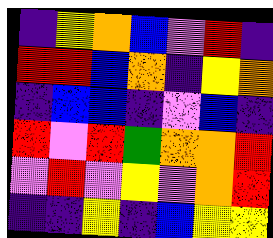[["indigo", "yellow", "orange", "blue", "violet", "red", "indigo"], ["red", "red", "blue", "orange", "indigo", "yellow", "orange"], ["indigo", "blue", "blue", "indigo", "violet", "blue", "indigo"], ["red", "violet", "red", "green", "orange", "orange", "red"], ["violet", "red", "violet", "yellow", "violet", "orange", "red"], ["indigo", "indigo", "yellow", "indigo", "blue", "yellow", "yellow"]]